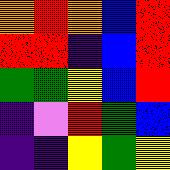[["orange", "red", "orange", "blue", "red"], ["red", "red", "indigo", "blue", "red"], ["green", "green", "yellow", "blue", "red"], ["indigo", "violet", "red", "green", "blue"], ["indigo", "indigo", "yellow", "green", "yellow"]]